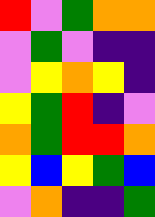[["red", "violet", "green", "orange", "orange"], ["violet", "green", "violet", "indigo", "indigo"], ["violet", "yellow", "orange", "yellow", "indigo"], ["yellow", "green", "red", "indigo", "violet"], ["orange", "green", "red", "red", "orange"], ["yellow", "blue", "yellow", "green", "blue"], ["violet", "orange", "indigo", "indigo", "green"]]